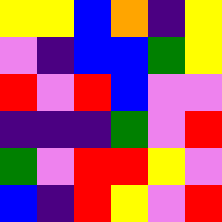[["yellow", "yellow", "blue", "orange", "indigo", "yellow"], ["violet", "indigo", "blue", "blue", "green", "yellow"], ["red", "violet", "red", "blue", "violet", "violet"], ["indigo", "indigo", "indigo", "green", "violet", "red"], ["green", "violet", "red", "red", "yellow", "violet"], ["blue", "indigo", "red", "yellow", "violet", "red"]]